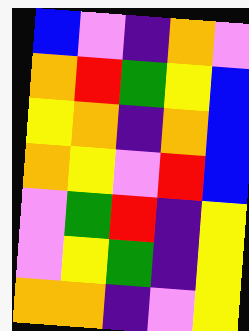[["blue", "violet", "indigo", "orange", "violet"], ["orange", "red", "green", "yellow", "blue"], ["yellow", "orange", "indigo", "orange", "blue"], ["orange", "yellow", "violet", "red", "blue"], ["violet", "green", "red", "indigo", "yellow"], ["violet", "yellow", "green", "indigo", "yellow"], ["orange", "orange", "indigo", "violet", "yellow"]]